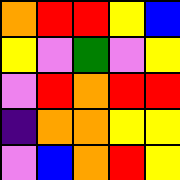[["orange", "red", "red", "yellow", "blue"], ["yellow", "violet", "green", "violet", "yellow"], ["violet", "red", "orange", "red", "red"], ["indigo", "orange", "orange", "yellow", "yellow"], ["violet", "blue", "orange", "red", "yellow"]]